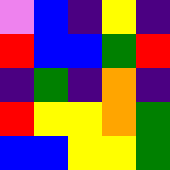[["violet", "blue", "indigo", "yellow", "indigo"], ["red", "blue", "blue", "green", "red"], ["indigo", "green", "indigo", "orange", "indigo"], ["red", "yellow", "yellow", "orange", "green"], ["blue", "blue", "yellow", "yellow", "green"]]